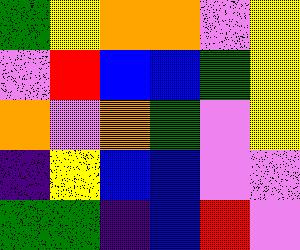[["green", "yellow", "orange", "orange", "violet", "yellow"], ["violet", "red", "blue", "blue", "green", "yellow"], ["orange", "violet", "orange", "green", "violet", "yellow"], ["indigo", "yellow", "blue", "blue", "violet", "violet"], ["green", "green", "indigo", "blue", "red", "violet"]]